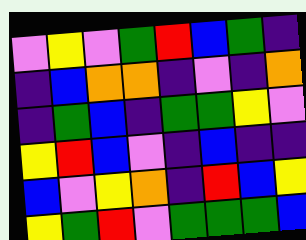[["violet", "yellow", "violet", "green", "red", "blue", "green", "indigo"], ["indigo", "blue", "orange", "orange", "indigo", "violet", "indigo", "orange"], ["indigo", "green", "blue", "indigo", "green", "green", "yellow", "violet"], ["yellow", "red", "blue", "violet", "indigo", "blue", "indigo", "indigo"], ["blue", "violet", "yellow", "orange", "indigo", "red", "blue", "yellow"], ["yellow", "green", "red", "violet", "green", "green", "green", "blue"]]